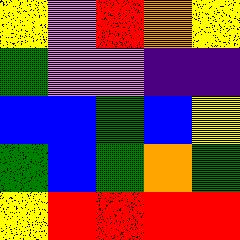[["yellow", "violet", "red", "orange", "yellow"], ["green", "violet", "violet", "indigo", "indigo"], ["blue", "blue", "green", "blue", "yellow"], ["green", "blue", "green", "orange", "green"], ["yellow", "red", "red", "red", "red"]]